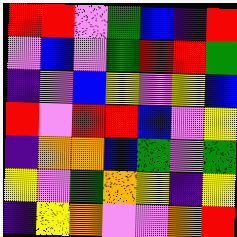[["red", "red", "violet", "green", "blue", "indigo", "red"], ["violet", "blue", "violet", "green", "red", "red", "green"], ["indigo", "violet", "blue", "yellow", "violet", "yellow", "blue"], ["red", "violet", "red", "red", "blue", "violet", "yellow"], ["indigo", "orange", "orange", "blue", "green", "violet", "green"], ["yellow", "violet", "green", "orange", "yellow", "indigo", "yellow"], ["indigo", "yellow", "orange", "violet", "violet", "orange", "red"]]